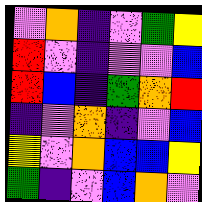[["violet", "orange", "indigo", "violet", "green", "yellow"], ["red", "violet", "indigo", "violet", "violet", "blue"], ["red", "blue", "indigo", "green", "orange", "red"], ["indigo", "violet", "orange", "indigo", "violet", "blue"], ["yellow", "violet", "orange", "blue", "blue", "yellow"], ["green", "indigo", "violet", "blue", "orange", "violet"]]